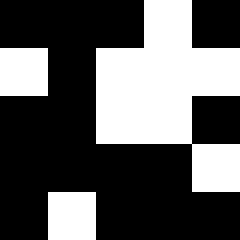[["black", "black", "black", "white", "black"], ["white", "black", "white", "white", "white"], ["black", "black", "white", "white", "black"], ["black", "black", "black", "black", "white"], ["black", "white", "black", "black", "black"]]